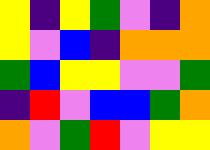[["yellow", "indigo", "yellow", "green", "violet", "indigo", "orange"], ["yellow", "violet", "blue", "indigo", "orange", "orange", "orange"], ["green", "blue", "yellow", "yellow", "violet", "violet", "green"], ["indigo", "red", "violet", "blue", "blue", "green", "orange"], ["orange", "violet", "green", "red", "violet", "yellow", "yellow"]]